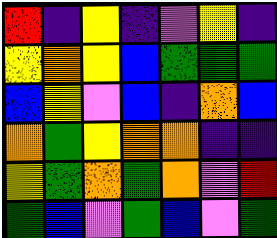[["red", "indigo", "yellow", "indigo", "violet", "yellow", "indigo"], ["yellow", "orange", "yellow", "blue", "green", "green", "green"], ["blue", "yellow", "violet", "blue", "indigo", "orange", "blue"], ["orange", "green", "yellow", "orange", "orange", "indigo", "indigo"], ["yellow", "green", "orange", "green", "orange", "violet", "red"], ["green", "blue", "violet", "green", "blue", "violet", "green"]]